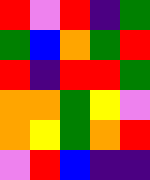[["red", "violet", "red", "indigo", "green"], ["green", "blue", "orange", "green", "red"], ["red", "indigo", "red", "red", "green"], ["orange", "orange", "green", "yellow", "violet"], ["orange", "yellow", "green", "orange", "red"], ["violet", "red", "blue", "indigo", "indigo"]]